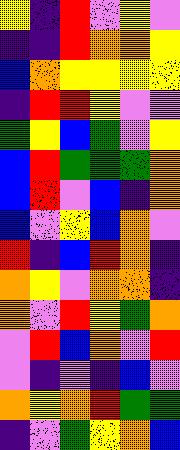[["yellow", "indigo", "red", "violet", "yellow", "violet"], ["indigo", "indigo", "red", "orange", "orange", "yellow"], ["blue", "orange", "yellow", "yellow", "yellow", "yellow"], ["indigo", "red", "red", "yellow", "violet", "violet"], ["green", "yellow", "blue", "green", "violet", "yellow"], ["blue", "red", "green", "green", "green", "orange"], ["blue", "red", "violet", "blue", "indigo", "orange"], ["blue", "violet", "yellow", "blue", "orange", "violet"], ["red", "indigo", "blue", "red", "orange", "indigo"], ["orange", "yellow", "violet", "orange", "orange", "indigo"], ["orange", "violet", "red", "yellow", "green", "orange"], ["violet", "red", "blue", "orange", "violet", "red"], ["violet", "indigo", "violet", "indigo", "blue", "violet"], ["orange", "yellow", "orange", "red", "green", "green"], ["indigo", "violet", "green", "yellow", "orange", "blue"]]